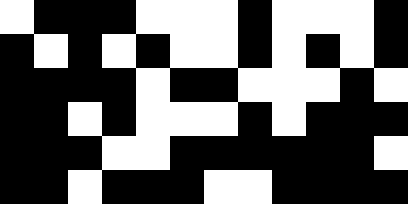[["white", "black", "black", "black", "white", "white", "white", "black", "white", "white", "white", "black"], ["black", "white", "black", "white", "black", "white", "white", "black", "white", "black", "white", "black"], ["black", "black", "black", "black", "white", "black", "black", "white", "white", "white", "black", "white"], ["black", "black", "white", "black", "white", "white", "white", "black", "white", "black", "black", "black"], ["black", "black", "black", "white", "white", "black", "black", "black", "black", "black", "black", "white"], ["black", "black", "white", "black", "black", "black", "white", "white", "black", "black", "black", "black"]]